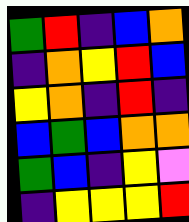[["green", "red", "indigo", "blue", "orange"], ["indigo", "orange", "yellow", "red", "blue"], ["yellow", "orange", "indigo", "red", "indigo"], ["blue", "green", "blue", "orange", "orange"], ["green", "blue", "indigo", "yellow", "violet"], ["indigo", "yellow", "yellow", "yellow", "red"]]